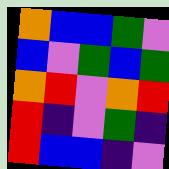[["orange", "blue", "blue", "green", "violet"], ["blue", "violet", "green", "blue", "green"], ["orange", "red", "violet", "orange", "red"], ["red", "indigo", "violet", "green", "indigo"], ["red", "blue", "blue", "indigo", "violet"]]